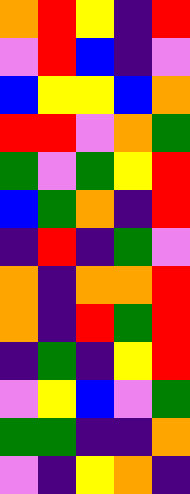[["orange", "red", "yellow", "indigo", "red"], ["violet", "red", "blue", "indigo", "violet"], ["blue", "yellow", "yellow", "blue", "orange"], ["red", "red", "violet", "orange", "green"], ["green", "violet", "green", "yellow", "red"], ["blue", "green", "orange", "indigo", "red"], ["indigo", "red", "indigo", "green", "violet"], ["orange", "indigo", "orange", "orange", "red"], ["orange", "indigo", "red", "green", "red"], ["indigo", "green", "indigo", "yellow", "red"], ["violet", "yellow", "blue", "violet", "green"], ["green", "green", "indigo", "indigo", "orange"], ["violet", "indigo", "yellow", "orange", "indigo"]]